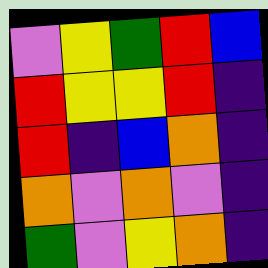[["violet", "yellow", "green", "red", "blue"], ["red", "yellow", "yellow", "red", "indigo"], ["red", "indigo", "blue", "orange", "indigo"], ["orange", "violet", "orange", "violet", "indigo"], ["green", "violet", "yellow", "orange", "indigo"]]